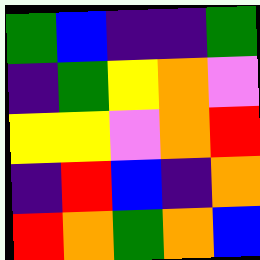[["green", "blue", "indigo", "indigo", "green"], ["indigo", "green", "yellow", "orange", "violet"], ["yellow", "yellow", "violet", "orange", "red"], ["indigo", "red", "blue", "indigo", "orange"], ["red", "orange", "green", "orange", "blue"]]